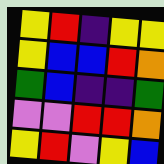[["yellow", "red", "indigo", "yellow", "yellow"], ["yellow", "blue", "blue", "red", "orange"], ["green", "blue", "indigo", "indigo", "green"], ["violet", "violet", "red", "red", "orange"], ["yellow", "red", "violet", "yellow", "blue"]]